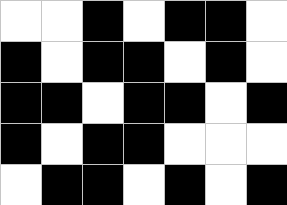[["white", "white", "black", "white", "black", "black", "white"], ["black", "white", "black", "black", "white", "black", "white"], ["black", "black", "white", "black", "black", "white", "black"], ["black", "white", "black", "black", "white", "white", "white"], ["white", "black", "black", "white", "black", "white", "black"]]